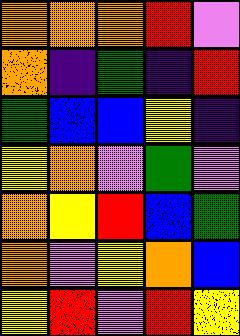[["orange", "orange", "orange", "red", "violet"], ["orange", "indigo", "green", "indigo", "red"], ["green", "blue", "blue", "yellow", "indigo"], ["yellow", "orange", "violet", "green", "violet"], ["orange", "yellow", "red", "blue", "green"], ["orange", "violet", "yellow", "orange", "blue"], ["yellow", "red", "violet", "red", "yellow"]]